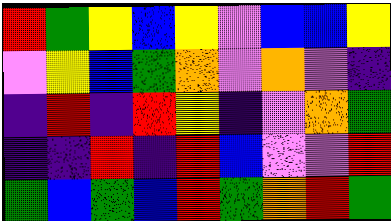[["red", "green", "yellow", "blue", "yellow", "violet", "blue", "blue", "yellow"], ["violet", "yellow", "blue", "green", "orange", "violet", "orange", "violet", "indigo"], ["indigo", "red", "indigo", "red", "yellow", "indigo", "violet", "orange", "green"], ["indigo", "indigo", "red", "indigo", "red", "blue", "violet", "violet", "red"], ["green", "blue", "green", "blue", "red", "green", "orange", "red", "green"]]